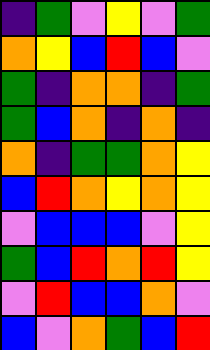[["indigo", "green", "violet", "yellow", "violet", "green"], ["orange", "yellow", "blue", "red", "blue", "violet"], ["green", "indigo", "orange", "orange", "indigo", "green"], ["green", "blue", "orange", "indigo", "orange", "indigo"], ["orange", "indigo", "green", "green", "orange", "yellow"], ["blue", "red", "orange", "yellow", "orange", "yellow"], ["violet", "blue", "blue", "blue", "violet", "yellow"], ["green", "blue", "red", "orange", "red", "yellow"], ["violet", "red", "blue", "blue", "orange", "violet"], ["blue", "violet", "orange", "green", "blue", "red"]]